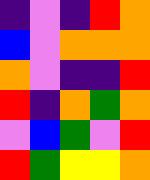[["indigo", "violet", "indigo", "red", "orange"], ["blue", "violet", "orange", "orange", "orange"], ["orange", "violet", "indigo", "indigo", "red"], ["red", "indigo", "orange", "green", "orange"], ["violet", "blue", "green", "violet", "red"], ["red", "green", "yellow", "yellow", "orange"]]